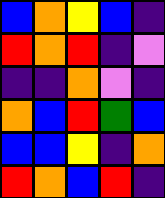[["blue", "orange", "yellow", "blue", "indigo"], ["red", "orange", "red", "indigo", "violet"], ["indigo", "indigo", "orange", "violet", "indigo"], ["orange", "blue", "red", "green", "blue"], ["blue", "blue", "yellow", "indigo", "orange"], ["red", "orange", "blue", "red", "indigo"]]